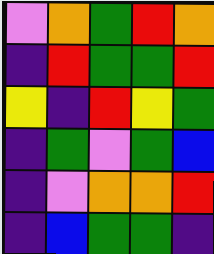[["violet", "orange", "green", "red", "orange"], ["indigo", "red", "green", "green", "red"], ["yellow", "indigo", "red", "yellow", "green"], ["indigo", "green", "violet", "green", "blue"], ["indigo", "violet", "orange", "orange", "red"], ["indigo", "blue", "green", "green", "indigo"]]